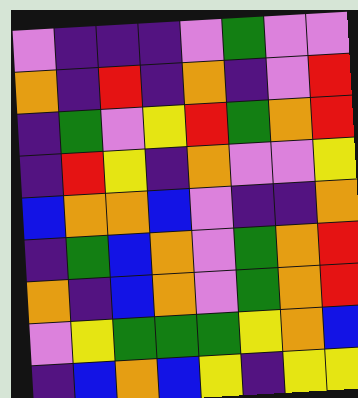[["violet", "indigo", "indigo", "indigo", "violet", "green", "violet", "violet"], ["orange", "indigo", "red", "indigo", "orange", "indigo", "violet", "red"], ["indigo", "green", "violet", "yellow", "red", "green", "orange", "red"], ["indigo", "red", "yellow", "indigo", "orange", "violet", "violet", "yellow"], ["blue", "orange", "orange", "blue", "violet", "indigo", "indigo", "orange"], ["indigo", "green", "blue", "orange", "violet", "green", "orange", "red"], ["orange", "indigo", "blue", "orange", "violet", "green", "orange", "red"], ["violet", "yellow", "green", "green", "green", "yellow", "orange", "blue"], ["indigo", "blue", "orange", "blue", "yellow", "indigo", "yellow", "yellow"]]